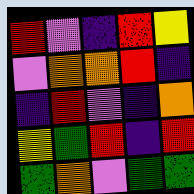[["red", "violet", "indigo", "red", "yellow"], ["violet", "orange", "orange", "red", "indigo"], ["indigo", "red", "violet", "indigo", "orange"], ["yellow", "green", "red", "indigo", "red"], ["green", "orange", "violet", "green", "green"]]